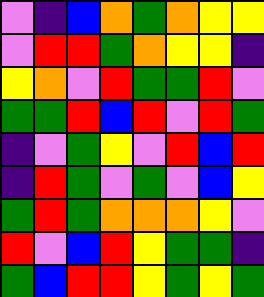[["violet", "indigo", "blue", "orange", "green", "orange", "yellow", "yellow"], ["violet", "red", "red", "green", "orange", "yellow", "yellow", "indigo"], ["yellow", "orange", "violet", "red", "green", "green", "red", "violet"], ["green", "green", "red", "blue", "red", "violet", "red", "green"], ["indigo", "violet", "green", "yellow", "violet", "red", "blue", "red"], ["indigo", "red", "green", "violet", "green", "violet", "blue", "yellow"], ["green", "red", "green", "orange", "orange", "orange", "yellow", "violet"], ["red", "violet", "blue", "red", "yellow", "green", "green", "indigo"], ["green", "blue", "red", "red", "yellow", "green", "yellow", "green"]]